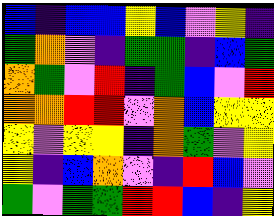[["blue", "indigo", "blue", "blue", "yellow", "blue", "violet", "yellow", "indigo"], ["green", "orange", "violet", "indigo", "green", "green", "indigo", "blue", "green"], ["orange", "green", "violet", "red", "indigo", "green", "blue", "violet", "red"], ["orange", "orange", "red", "red", "violet", "orange", "blue", "yellow", "yellow"], ["yellow", "violet", "yellow", "yellow", "indigo", "orange", "green", "violet", "yellow"], ["yellow", "indigo", "blue", "orange", "violet", "indigo", "red", "blue", "violet"], ["green", "violet", "green", "green", "red", "red", "blue", "indigo", "yellow"]]